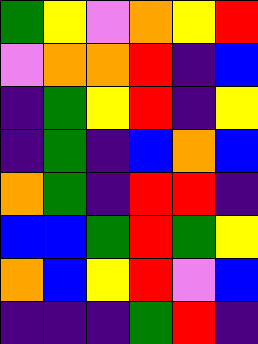[["green", "yellow", "violet", "orange", "yellow", "red"], ["violet", "orange", "orange", "red", "indigo", "blue"], ["indigo", "green", "yellow", "red", "indigo", "yellow"], ["indigo", "green", "indigo", "blue", "orange", "blue"], ["orange", "green", "indigo", "red", "red", "indigo"], ["blue", "blue", "green", "red", "green", "yellow"], ["orange", "blue", "yellow", "red", "violet", "blue"], ["indigo", "indigo", "indigo", "green", "red", "indigo"]]